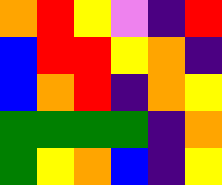[["orange", "red", "yellow", "violet", "indigo", "red"], ["blue", "red", "red", "yellow", "orange", "indigo"], ["blue", "orange", "red", "indigo", "orange", "yellow"], ["green", "green", "green", "green", "indigo", "orange"], ["green", "yellow", "orange", "blue", "indigo", "yellow"]]